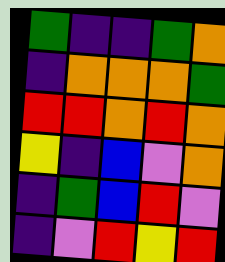[["green", "indigo", "indigo", "green", "orange"], ["indigo", "orange", "orange", "orange", "green"], ["red", "red", "orange", "red", "orange"], ["yellow", "indigo", "blue", "violet", "orange"], ["indigo", "green", "blue", "red", "violet"], ["indigo", "violet", "red", "yellow", "red"]]